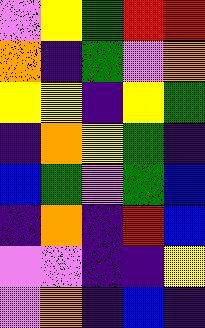[["violet", "yellow", "green", "red", "red"], ["orange", "indigo", "green", "violet", "orange"], ["yellow", "yellow", "indigo", "yellow", "green"], ["indigo", "orange", "yellow", "green", "indigo"], ["blue", "green", "violet", "green", "blue"], ["indigo", "orange", "indigo", "red", "blue"], ["violet", "violet", "indigo", "indigo", "yellow"], ["violet", "orange", "indigo", "blue", "indigo"]]